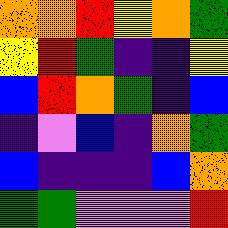[["orange", "orange", "red", "yellow", "orange", "green"], ["yellow", "red", "green", "indigo", "indigo", "yellow"], ["blue", "red", "orange", "green", "indigo", "blue"], ["indigo", "violet", "blue", "indigo", "orange", "green"], ["blue", "indigo", "indigo", "indigo", "blue", "orange"], ["green", "green", "violet", "violet", "violet", "red"]]